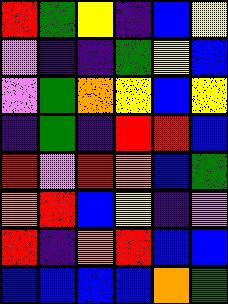[["red", "green", "yellow", "indigo", "blue", "yellow"], ["violet", "indigo", "indigo", "green", "yellow", "blue"], ["violet", "green", "orange", "yellow", "blue", "yellow"], ["indigo", "green", "indigo", "red", "red", "blue"], ["red", "violet", "red", "orange", "blue", "green"], ["orange", "red", "blue", "yellow", "indigo", "violet"], ["red", "indigo", "orange", "red", "blue", "blue"], ["blue", "blue", "blue", "blue", "orange", "green"]]